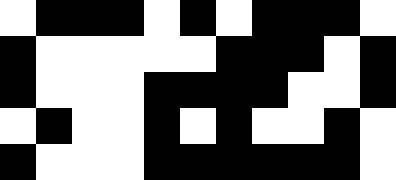[["white", "black", "black", "black", "white", "black", "white", "black", "black", "black", "white"], ["black", "white", "white", "white", "white", "white", "black", "black", "black", "white", "black"], ["black", "white", "white", "white", "black", "black", "black", "black", "white", "white", "black"], ["white", "black", "white", "white", "black", "white", "black", "white", "white", "black", "white"], ["black", "white", "white", "white", "black", "black", "black", "black", "black", "black", "white"]]